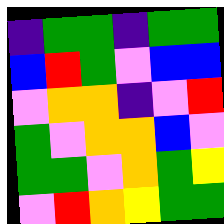[["indigo", "green", "green", "indigo", "green", "green"], ["blue", "red", "green", "violet", "blue", "blue"], ["violet", "orange", "orange", "indigo", "violet", "red"], ["green", "violet", "orange", "orange", "blue", "violet"], ["green", "green", "violet", "orange", "green", "yellow"], ["violet", "red", "orange", "yellow", "green", "green"]]